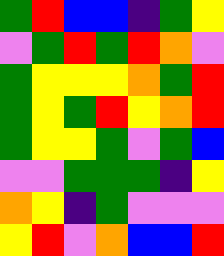[["green", "red", "blue", "blue", "indigo", "green", "yellow"], ["violet", "green", "red", "green", "red", "orange", "violet"], ["green", "yellow", "yellow", "yellow", "orange", "green", "red"], ["green", "yellow", "green", "red", "yellow", "orange", "red"], ["green", "yellow", "yellow", "green", "violet", "green", "blue"], ["violet", "violet", "green", "green", "green", "indigo", "yellow"], ["orange", "yellow", "indigo", "green", "violet", "violet", "violet"], ["yellow", "red", "violet", "orange", "blue", "blue", "red"]]